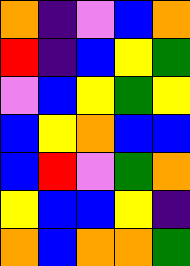[["orange", "indigo", "violet", "blue", "orange"], ["red", "indigo", "blue", "yellow", "green"], ["violet", "blue", "yellow", "green", "yellow"], ["blue", "yellow", "orange", "blue", "blue"], ["blue", "red", "violet", "green", "orange"], ["yellow", "blue", "blue", "yellow", "indigo"], ["orange", "blue", "orange", "orange", "green"]]